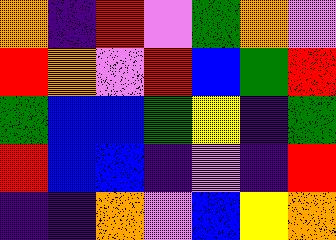[["orange", "indigo", "red", "violet", "green", "orange", "violet"], ["red", "orange", "violet", "red", "blue", "green", "red"], ["green", "blue", "blue", "green", "yellow", "indigo", "green"], ["red", "blue", "blue", "indigo", "violet", "indigo", "red"], ["indigo", "indigo", "orange", "violet", "blue", "yellow", "orange"]]